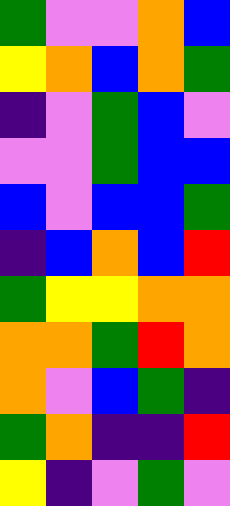[["green", "violet", "violet", "orange", "blue"], ["yellow", "orange", "blue", "orange", "green"], ["indigo", "violet", "green", "blue", "violet"], ["violet", "violet", "green", "blue", "blue"], ["blue", "violet", "blue", "blue", "green"], ["indigo", "blue", "orange", "blue", "red"], ["green", "yellow", "yellow", "orange", "orange"], ["orange", "orange", "green", "red", "orange"], ["orange", "violet", "blue", "green", "indigo"], ["green", "orange", "indigo", "indigo", "red"], ["yellow", "indigo", "violet", "green", "violet"]]